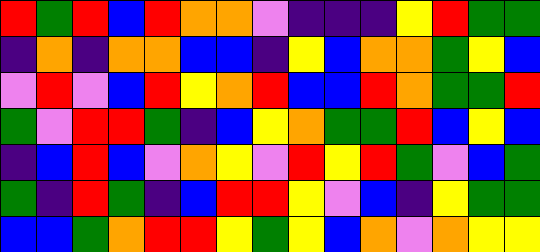[["red", "green", "red", "blue", "red", "orange", "orange", "violet", "indigo", "indigo", "indigo", "yellow", "red", "green", "green"], ["indigo", "orange", "indigo", "orange", "orange", "blue", "blue", "indigo", "yellow", "blue", "orange", "orange", "green", "yellow", "blue"], ["violet", "red", "violet", "blue", "red", "yellow", "orange", "red", "blue", "blue", "red", "orange", "green", "green", "red"], ["green", "violet", "red", "red", "green", "indigo", "blue", "yellow", "orange", "green", "green", "red", "blue", "yellow", "blue"], ["indigo", "blue", "red", "blue", "violet", "orange", "yellow", "violet", "red", "yellow", "red", "green", "violet", "blue", "green"], ["green", "indigo", "red", "green", "indigo", "blue", "red", "red", "yellow", "violet", "blue", "indigo", "yellow", "green", "green"], ["blue", "blue", "green", "orange", "red", "red", "yellow", "green", "yellow", "blue", "orange", "violet", "orange", "yellow", "yellow"]]